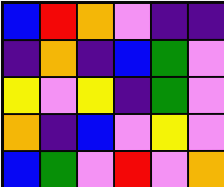[["blue", "red", "orange", "violet", "indigo", "indigo"], ["indigo", "orange", "indigo", "blue", "green", "violet"], ["yellow", "violet", "yellow", "indigo", "green", "violet"], ["orange", "indigo", "blue", "violet", "yellow", "violet"], ["blue", "green", "violet", "red", "violet", "orange"]]